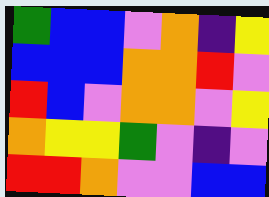[["green", "blue", "blue", "violet", "orange", "indigo", "yellow"], ["blue", "blue", "blue", "orange", "orange", "red", "violet"], ["red", "blue", "violet", "orange", "orange", "violet", "yellow"], ["orange", "yellow", "yellow", "green", "violet", "indigo", "violet"], ["red", "red", "orange", "violet", "violet", "blue", "blue"]]